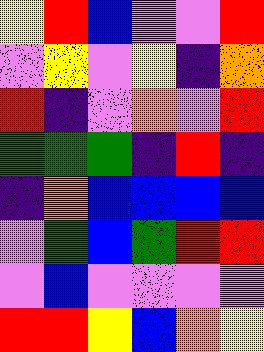[["yellow", "red", "blue", "violet", "violet", "red"], ["violet", "yellow", "violet", "yellow", "indigo", "orange"], ["red", "indigo", "violet", "orange", "violet", "red"], ["green", "green", "green", "indigo", "red", "indigo"], ["indigo", "orange", "blue", "blue", "blue", "blue"], ["violet", "green", "blue", "green", "red", "red"], ["violet", "blue", "violet", "violet", "violet", "violet"], ["red", "red", "yellow", "blue", "orange", "yellow"]]